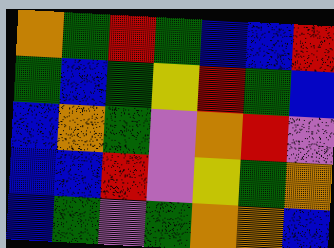[["orange", "green", "red", "green", "blue", "blue", "red"], ["green", "blue", "green", "yellow", "red", "green", "blue"], ["blue", "orange", "green", "violet", "orange", "red", "violet"], ["blue", "blue", "red", "violet", "yellow", "green", "orange"], ["blue", "green", "violet", "green", "orange", "orange", "blue"]]